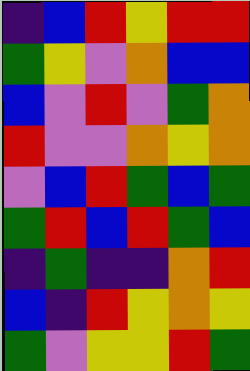[["indigo", "blue", "red", "yellow", "red", "red"], ["green", "yellow", "violet", "orange", "blue", "blue"], ["blue", "violet", "red", "violet", "green", "orange"], ["red", "violet", "violet", "orange", "yellow", "orange"], ["violet", "blue", "red", "green", "blue", "green"], ["green", "red", "blue", "red", "green", "blue"], ["indigo", "green", "indigo", "indigo", "orange", "red"], ["blue", "indigo", "red", "yellow", "orange", "yellow"], ["green", "violet", "yellow", "yellow", "red", "green"]]